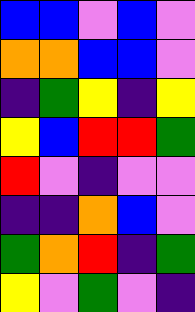[["blue", "blue", "violet", "blue", "violet"], ["orange", "orange", "blue", "blue", "violet"], ["indigo", "green", "yellow", "indigo", "yellow"], ["yellow", "blue", "red", "red", "green"], ["red", "violet", "indigo", "violet", "violet"], ["indigo", "indigo", "orange", "blue", "violet"], ["green", "orange", "red", "indigo", "green"], ["yellow", "violet", "green", "violet", "indigo"]]